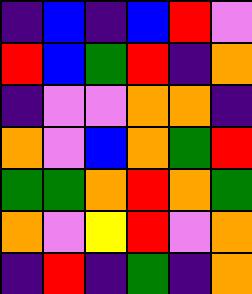[["indigo", "blue", "indigo", "blue", "red", "violet"], ["red", "blue", "green", "red", "indigo", "orange"], ["indigo", "violet", "violet", "orange", "orange", "indigo"], ["orange", "violet", "blue", "orange", "green", "red"], ["green", "green", "orange", "red", "orange", "green"], ["orange", "violet", "yellow", "red", "violet", "orange"], ["indigo", "red", "indigo", "green", "indigo", "orange"]]